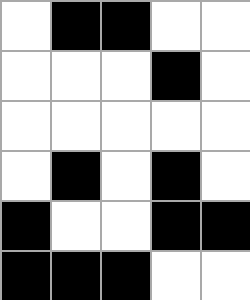[["white", "black", "black", "white", "white"], ["white", "white", "white", "black", "white"], ["white", "white", "white", "white", "white"], ["white", "black", "white", "black", "white"], ["black", "white", "white", "black", "black"], ["black", "black", "black", "white", "white"]]